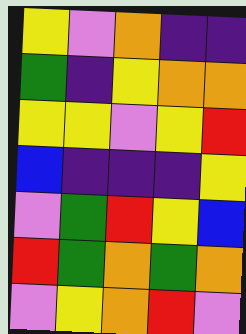[["yellow", "violet", "orange", "indigo", "indigo"], ["green", "indigo", "yellow", "orange", "orange"], ["yellow", "yellow", "violet", "yellow", "red"], ["blue", "indigo", "indigo", "indigo", "yellow"], ["violet", "green", "red", "yellow", "blue"], ["red", "green", "orange", "green", "orange"], ["violet", "yellow", "orange", "red", "violet"]]